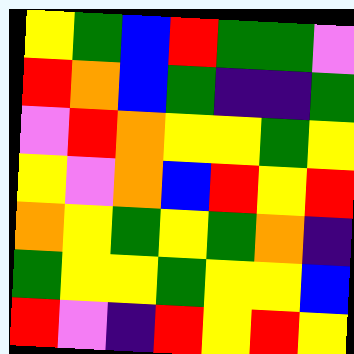[["yellow", "green", "blue", "red", "green", "green", "violet"], ["red", "orange", "blue", "green", "indigo", "indigo", "green"], ["violet", "red", "orange", "yellow", "yellow", "green", "yellow"], ["yellow", "violet", "orange", "blue", "red", "yellow", "red"], ["orange", "yellow", "green", "yellow", "green", "orange", "indigo"], ["green", "yellow", "yellow", "green", "yellow", "yellow", "blue"], ["red", "violet", "indigo", "red", "yellow", "red", "yellow"]]